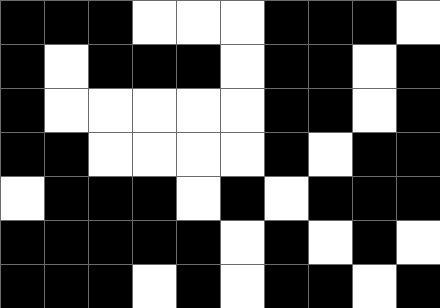[["black", "black", "black", "white", "white", "white", "black", "black", "black", "white"], ["black", "white", "black", "black", "black", "white", "black", "black", "white", "black"], ["black", "white", "white", "white", "white", "white", "black", "black", "white", "black"], ["black", "black", "white", "white", "white", "white", "black", "white", "black", "black"], ["white", "black", "black", "black", "white", "black", "white", "black", "black", "black"], ["black", "black", "black", "black", "black", "white", "black", "white", "black", "white"], ["black", "black", "black", "white", "black", "white", "black", "black", "white", "black"]]